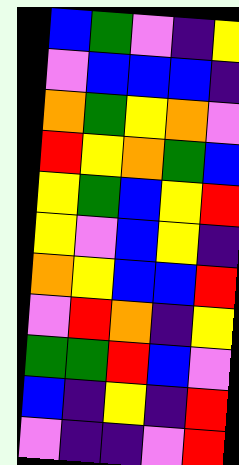[["blue", "green", "violet", "indigo", "yellow"], ["violet", "blue", "blue", "blue", "indigo"], ["orange", "green", "yellow", "orange", "violet"], ["red", "yellow", "orange", "green", "blue"], ["yellow", "green", "blue", "yellow", "red"], ["yellow", "violet", "blue", "yellow", "indigo"], ["orange", "yellow", "blue", "blue", "red"], ["violet", "red", "orange", "indigo", "yellow"], ["green", "green", "red", "blue", "violet"], ["blue", "indigo", "yellow", "indigo", "red"], ["violet", "indigo", "indigo", "violet", "red"]]